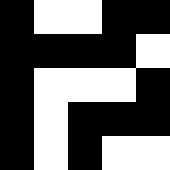[["black", "white", "white", "black", "black"], ["black", "black", "black", "black", "white"], ["black", "white", "white", "white", "black"], ["black", "white", "black", "black", "black"], ["black", "white", "black", "white", "white"]]